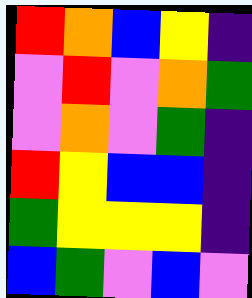[["red", "orange", "blue", "yellow", "indigo"], ["violet", "red", "violet", "orange", "green"], ["violet", "orange", "violet", "green", "indigo"], ["red", "yellow", "blue", "blue", "indigo"], ["green", "yellow", "yellow", "yellow", "indigo"], ["blue", "green", "violet", "blue", "violet"]]